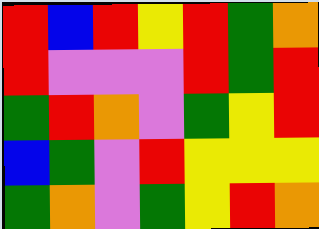[["red", "blue", "red", "yellow", "red", "green", "orange"], ["red", "violet", "violet", "violet", "red", "green", "red"], ["green", "red", "orange", "violet", "green", "yellow", "red"], ["blue", "green", "violet", "red", "yellow", "yellow", "yellow"], ["green", "orange", "violet", "green", "yellow", "red", "orange"]]